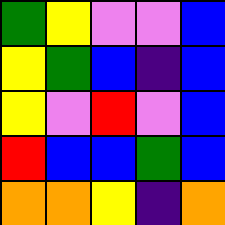[["green", "yellow", "violet", "violet", "blue"], ["yellow", "green", "blue", "indigo", "blue"], ["yellow", "violet", "red", "violet", "blue"], ["red", "blue", "blue", "green", "blue"], ["orange", "orange", "yellow", "indigo", "orange"]]